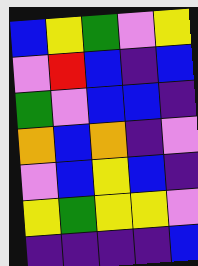[["blue", "yellow", "green", "violet", "yellow"], ["violet", "red", "blue", "indigo", "blue"], ["green", "violet", "blue", "blue", "indigo"], ["orange", "blue", "orange", "indigo", "violet"], ["violet", "blue", "yellow", "blue", "indigo"], ["yellow", "green", "yellow", "yellow", "violet"], ["indigo", "indigo", "indigo", "indigo", "blue"]]